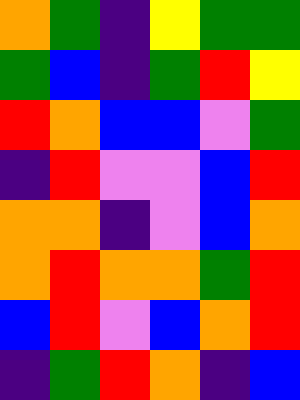[["orange", "green", "indigo", "yellow", "green", "green"], ["green", "blue", "indigo", "green", "red", "yellow"], ["red", "orange", "blue", "blue", "violet", "green"], ["indigo", "red", "violet", "violet", "blue", "red"], ["orange", "orange", "indigo", "violet", "blue", "orange"], ["orange", "red", "orange", "orange", "green", "red"], ["blue", "red", "violet", "blue", "orange", "red"], ["indigo", "green", "red", "orange", "indigo", "blue"]]